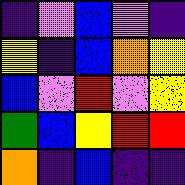[["indigo", "violet", "blue", "violet", "indigo"], ["yellow", "indigo", "blue", "orange", "yellow"], ["blue", "violet", "red", "violet", "yellow"], ["green", "blue", "yellow", "red", "red"], ["orange", "indigo", "blue", "indigo", "indigo"]]